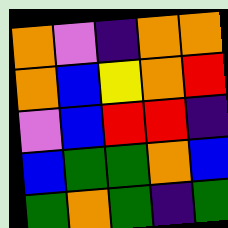[["orange", "violet", "indigo", "orange", "orange"], ["orange", "blue", "yellow", "orange", "red"], ["violet", "blue", "red", "red", "indigo"], ["blue", "green", "green", "orange", "blue"], ["green", "orange", "green", "indigo", "green"]]